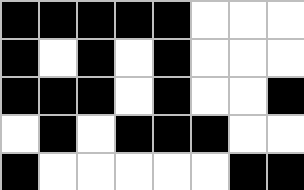[["black", "black", "black", "black", "black", "white", "white", "white"], ["black", "white", "black", "white", "black", "white", "white", "white"], ["black", "black", "black", "white", "black", "white", "white", "black"], ["white", "black", "white", "black", "black", "black", "white", "white"], ["black", "white", "white", "white", "white", "white", "black", "black"]]